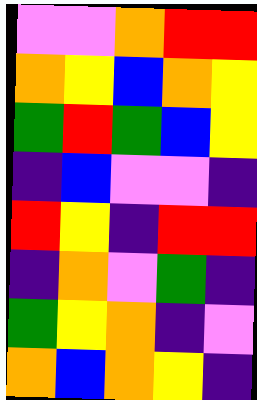[["violet", "violet", "orange", "red", "red"], ["orange", "yellow", "blue", "orange", "yellow"], ["green", "red", "green", "blue", "yellow"], ["indigo", "blue", "violet", "violet", "indigo"], ["red", "yellow", "indigo", "red", "red"], ["indigo", "orange", "violet", "green", "indigo"], ["green", "yellow", "orange", "indigo", "violet"], ["orange", "blue", "orange", "yellow", "indigo"]]